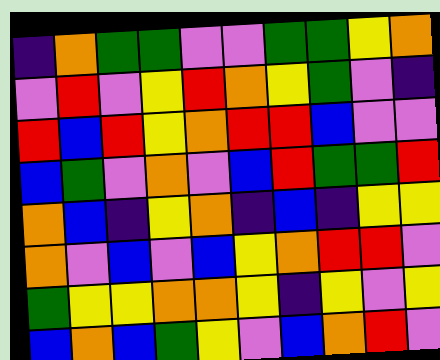[["indigo", "orange", "green", "green", "violet", "violet", "green", "green", "yellow", "orange"], ["violet", "red", "violet", "yellow", "red", "orange", "yellow", "green", "violet", "indigo"], ["red", "blue", "red", "yellow", "orange", "red", "red", "blue", "violet", "violet"], ["blue", "green", "violet", "orange", "violet", "blue", "red", "green", "green", "red"], ["orange", "blue", "indigo", "yellow", "orange", "indigo", "blue", "indigo", "yellow", "yellow"], ["orange", "violet", "blue", "violet", "blue", "yellow", "orange", "red", "red", "violet"], ["green", "yellow", "yellow", "orange", "orange", "yellow", "indigo", "yellow", "violet", "yellow"], ["blue", "orange", "blue", "green", "yellow", "violet", "blue", "orange", "red", "violet"]]